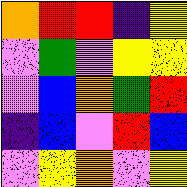[["orange", "red", "red", "indigo", "yellow"], ["violet", "green", "violet", "yellow", "yellow"], ["violet", "blue", "orange", "green", "red"], ["indigo", "blue", "violet", "red", "blue"], ["violet", "yellow", "orange", "violet", "yellow"]]